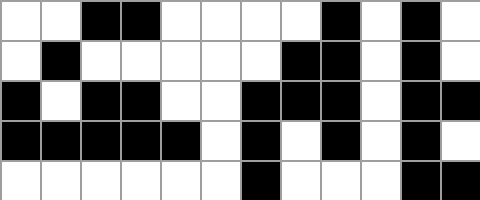[["white", "white", "black", "black", "white", "white", "white", "white", "black", "white", "black", "white"], ["white", "black", "white", "white", "white", "white", "white", "black", "black", "white", "black", "white"], ["black", "white", "black", "black", "white", "white", "black", "black", "black", "white", "black", "black"], ["black", "black", "black", "black", "black", "white", "black", "white", "black", "white", "black", "white"], ["white", "white", "white", "white", "white", "white", "black", "white", "white", "white", "black", "black"]]